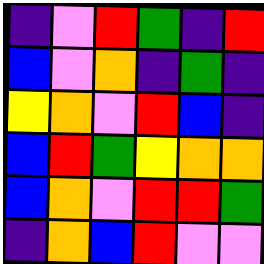[["indigo", "violet", "red", "green", "indigo", "red"], ["blue", "violet", "orange", "indigo", "green", "indigo"], ["yellow", "orange", "violet", "red", "blue", "indigo"], ["blue", "red", "green", "yellow", "orange", "orange"], ["blue", "orange", "violet", "red", "red", "green"], ["indigo", "orange", "blue", "red", "violet", "violet"]]